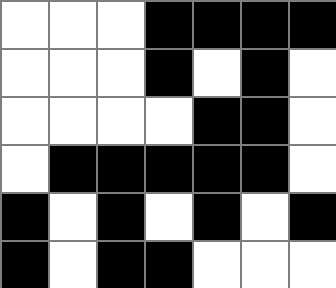[["white", "white", "white", "black", "black", "black", "black"], ["white", "white", "white", "black", "white", "black", "white"], ["white", "white", "white", "white", "black", "black", "white"], ["white", "black", "black", "black", "black", "black", "white"], ["black", "white", "black", "white", "black", "white", "black"], ["black", "white", "black", "black", "white", "white", "white"]]